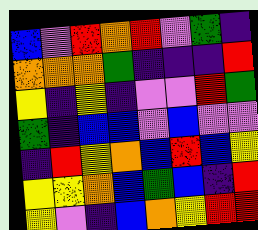[["blue", "violet", "red", "orange", "red", "violet", "green", "indigo"], ["orange", "orange", "orange", "green", "indigo", "indigo", "indigo", "red"], ["yellow", "indigo", "yellow", "indigo", "violet", "violet", "red", "green"], ["green", "indigo", "blue", "blue", "violet", "blue", "violet", "violet"], ["indigo", "red", "yellow", "orange", "blue", "red", "blue", "yellow"], ["yellow", "yellow", "orange", "blue", "green", "blue", "indigo", "red"], ["yellow", "violet", "indigo", "blue", "orange", "yellow", "red", "red"]]